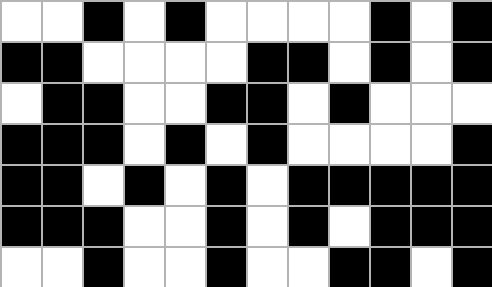[["white", "white", "black", "white", "black", "white", "white", "white", "white", "black", "white", "black"], ["black", "black", "white", "white", "white", "white", "black", "black", "white", "black", "white", "black"], ["white", "black", "black", "white", "white", "black", "black", "white", "black", "white", "white", "white"], ["black", "black", "black", "white", "black", "white", "black", "white", "white", "white", "white", "black"], ["black", "black", "white", "black", "white", "black", "white", "black", "black", "black", "black", "black"], ["black", "black", "black", "white", "white", "black", "white", "black", "white", "black", "black", "black"], ["white", "white", "black", "white", "white", "black", "white", "white", "black", "black", "white", "black"]]